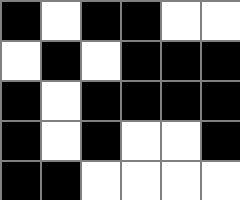[["black", "white", "black", "black", "white", "white"], ["white", "black", "white", "black", "black", "black"], ["black", "white", "black", "black", "black", "black"], ["black", "white", "black", "white", "white", "black"], ["black", "black", "white", "white", "white", "white"]]